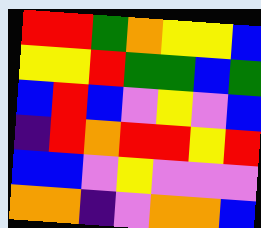[["red", "red", "green", "orange", "yellow", "yellow", "blue"], ["yellow", "yellow", "red", "green", "green", "blue", "green"], ["blue", "red", "blue", "violet", "yellow", "violet", "blue"], ["indigo", "red", "orange", "red", "red", "yellow", "red"], ["blue", "blue", "violet", "yellow", "violet", "violet", "violet"], ["orange", "orange", "indigo", "violet", "orange", "orange", "blue"]]